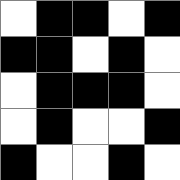[["white", "black", "black", "white", "black"], ["black", "black", "white", "black", "white"], ["white", "black", "black", "black", "white"], ["white", "black", "white", "white", "black"], ["black", "white", "white", "black", "white"]]